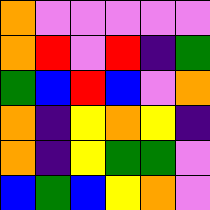[["orange", "violet", "violet", "violet", "violet", "violet"], ["orange", "red", "violet", "red", "indigo", "green"], ["green", "blue", "red", "blue", "violet", "orange"], ["orange", "indigo", "yellow", "orange", "yellow", "indigo"], ["orange", "indigo", "yellow", "green", "green", "violet"], ["blue", "green", "blue", "yellow", "orange", "violet"]]